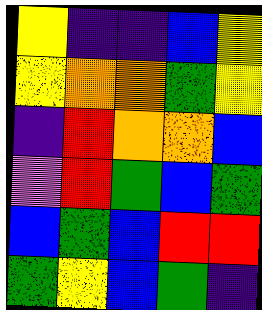[["yellow", "indigo", "indigo", "blue", "yellow"], ["yellow", "orange", "orange", "green", "yellow"], ["indigo", "red", "orange", "orange", "blue"], ["violet", "red", "green", "blue", "green"], ["blue", "green", "blue", "red", "red"], ["green", "yellow", "blue", "green", "indigo"]]